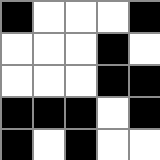[["black", "white", "white", "white", "black"], ["white", "white", "white", "black", "white"], ["white", "white", "white", "black", "black"], ["black", "black", "black", "white", "black"], ["black", "white", "black", "white", "white"]]